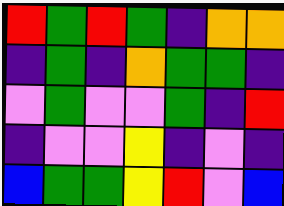[["red", "green", "red", "green", "indigo", "orange", "orange"], ["indigo", "green", "indigo", "orange", "green", "green", "indigo"], ["violet", "green", "violet", "violet", "green", "indigo", "red"], ["indigo", "violet", "violet", "yellow", "indigo", "violet", "indigo"], ["blue", "green", "green", "yellow", "red", "violet", "blue"]]